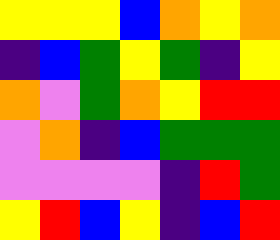[["yellow", "yellow", "yellow", "blue", "orange", "yellow", "orange"], ["indigo", "blue", "green", "yellow", "green", "indigo", "yellow"], ["orange", "violet", "green", "orange", "yellow", "red", "red"], ["violet", "orange", "indigo", "blue", "green", "green", "green"], ["violet", "violet", "violet", "violet", "indigo", "red", "green"], ["yellow", "red", "blue", "yellow", "indigo", "blue", "red"]]